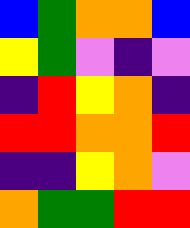[["blue", "green", "orange", "orange", "blue"], ["yellow", "green", "violet", "indigo", "violet"], ["indigo", "red", "yellow", "orange", "indigo"], ["red", "red", "orange", "orange", "red"], ["indigo", "indigo", "yellow", "orange", "violet"], ["orange", "green", "green", "red", "red"]]